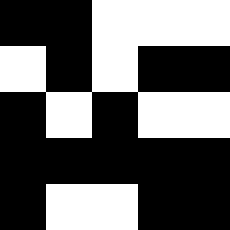[["black", "black", "white", "white", "white"], ["white", "black", "white", "black", "black"], ["black", "white", "black", "white", "white"], ["black", "black", "black", "black", "black"], ["black", "white", "white", "black", "black"]]